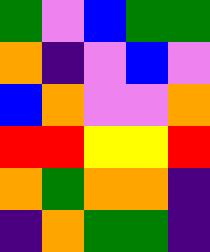[["green", "violet", "blue", "green", "green"], ["orange", "indigo", "violet", "blue", "violet"], ["blue", "orange", "violet", "violet", "orange"], ["red", "red", "yellow", "yellow", "red"], ["orange", "green", "orange", "orange", "indigo"], ["indigo", "orange", "green", "green", "indigo"]]